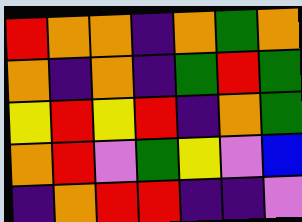[["red", "orange", "orange", "indigo", "orange", "green", "orange"], ["orange", "indigo", "orange", "indigo", "green", "red", "green"], ["yellow", "red", "yellow", "red", "indigo", "orange", "green"], ["orange", "red", "violet", "green", "yellow", "violet", "blue"], ["indigo", "orange", "red", "red", "indigo", "indigo", "violet"]]